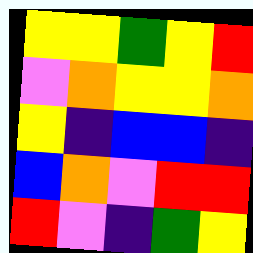[["yellow", "yellow", "green", "yellow", "red"], ["violet", "orange", "yellow", "yellow", "orange"], ["yellow", "indigo", "blue", "blue", "indigo"], ["blue", "orange", "violet", "red", "red"], ["red", "violet", "indigo", "green", "yellow"]]